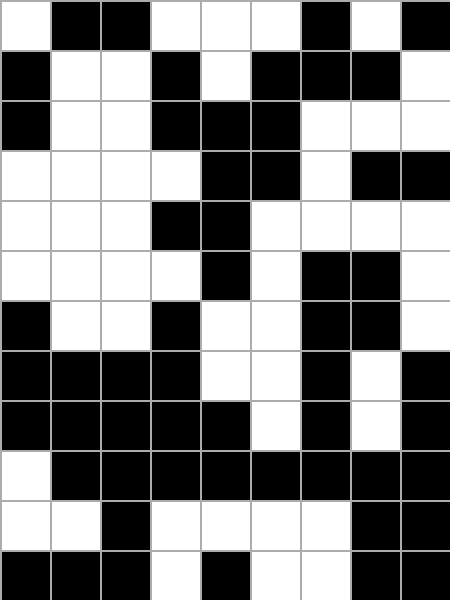[["white", "black", "black", "white", "white", "white", "black", "white", "black"], ["black", "white", "white", "black", "white", "black", "black", "black", "white"], ["black", "white", "white", "black", "black", "black", "white", "white", "white"], ["white", "white", "white", "white", "black", "black", "white", "black", "black"], ["white", "white", "white", "black", "black", "white", "white", "white", "white"], ["white", "white", "white", "white", "black", "white", "black", "black", "white"], ["black", "white", "white", "black", "white", "white", "black", "black", "white"], ["black", "black", "black", "black", "white", "white", "black", "white", "black"], ["black", "black", "black", "black", "black", "white", "black", "white", "black"], ["white", "black", "black", "black", "black", "black", "black", "black", "black"], ["white", "white", "black", "white", "white", "white", "white", "black", "black"], ["black", "black", "black", "white", "black", "white", "white", "black", "black"]]